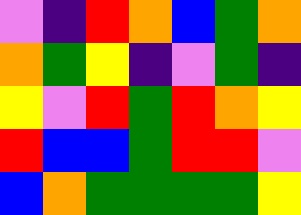[["violet", "indigo", "red", "orange", "blue", "green", "orange"], ["orange", "green", "yellow", "indigo", "violet", "green", "indigo"], ["yellow", "violet", "red", "green", "red", "orange", "yellow"], ["red", "blue", "blue", "green", "red", "red", "violet"], ["blue", "orange", "green", "green", "green", "green", "yellow"]]